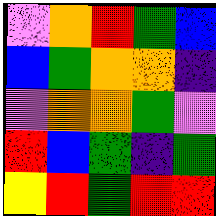[["violet", "orange", "red", "green", "blue"], ["blue", "green", "orange", "orange", "indigo"], ["violet", "orange", "orange", "green", "violet"], ["red", "blue", "green", "indigo", "green"], ["yellow", "red", "green", "red", "red"]]